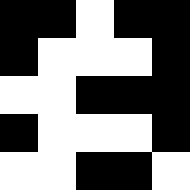[["black", "black", "white", "black", "black"], ["black", "white", "white", "white", "black"], ["white", "white", "black", "black", "black"], ["black", "white", "white", "white", "black"], ["white", "white", "black", "black", "white"]]